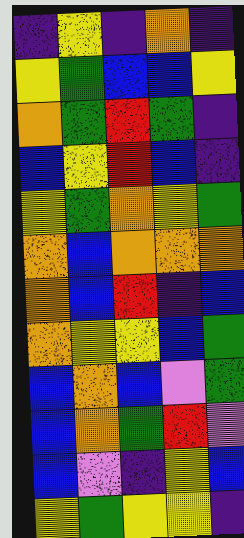[["indigo", "yellow", "indigo", "orange", "indigo"], ["yellow", "green", "blue", "blue", "yellow"], ["orange", "green", "red", "green", "indigo"], ["blue", "yellow", "red", "blue", "indigo"], ["yellow", "green", "orange", "yellow", "green"], ["orange", "blue", "orange", "orange", "orange"], ["orange", "blue", "red", "indigo", "blue"], ["orange", "yellow", "yellow", "blue", "green"], ["blue", "orange", "blue", "violet", "green"], ["blue", "orange", "green", "red", "violet"], ["blue", "violet", "indigo", "yellow", "blue"], ["yellow", "green", "yellow", "yellow", "indigo"]]